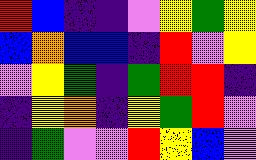[["red", "blue", "indigo", "indigo", "violet", "yellow", "green", "yellow"], ["blue", "orange", "blue", "blue", "indigo", "red", "violet", "yellow"], ["violet", "yellow", "green", "indigo", "green", "red", "red", "indigo"], ["indigo", "yellow", "orange", "indigo", "yellow", "green", "red", "violet"], ["indigo", "green", "violet", "violet", "red", "yellow", "blue", "violet"]]